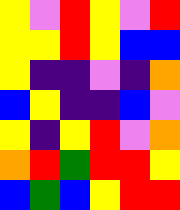[["yellow", "violet", "red", "yellow", "violet", "red"], ["yellow", "yellow", "red", "yellow", "blue", "blue"], ["yellow", "indigo", "indigo", "violet", "indigo", "orange"], ["blue", "yellow", "indigo", "indigo", "blue", "violet"], ["yellow", "indigo", "yellow", "red", "violet", "orange"], ["orange", "red", "green", "red", "red", "yellow"], ["blue", "green", "blue", "yellow", "red", "red"]]